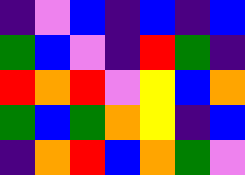[["indigo", "violet", "blue", "indigo", "blue", "indigo", "blue"], ["green", "blue", "violet", "indigo", "red", "green", "indigo"], ["red", "orange", "red", "violet", "yellow", "blue", "orange"], ["green", "blue", "green", "orange", "yellow", "indigo", "blue"], ["indigo", "orange", "red", "blue", "orange", "green", "violet"]]